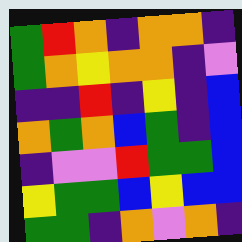[["green", "red", "orange", "indigo", "orange", "orange", "indigo"], ["green", "orange", "yellow", "orange", "orange", "indigo", "violet"], ["indigo", "indigo", "red", "indigo", "yellow", "indigo", "blue"], ["orange", "green", "orange", "blue", "green", "indigo", "blue"], ["indigo", "violet", "violet", "red", "green", "green", "blue"], ["yellow", "green", "green", "blue", "yellow", "blue", "blue"], ["green", "green", "indigo", "orange", "violet", "orange", "indigo"]]